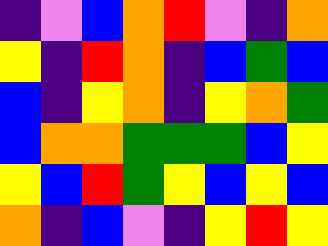[["indigo", "violet", "blue", "orange", "red", "violet", "indigo", "orange"], ["yellow", "indigo", "red", "orange", "indigo", "blue", "green", "blue"], ["blue", "indigo", "yellow", "orange", "indigo", "yellow", "orange", "green"], ["blue", "orange", "orange", "green", "green", "green", "blue", "yellow"], ["yellow", "blue", "red", "green", "yellow", "blue", "yellow", "blue"], ["orange", "indigo", "blue", "violet", "indigo", "yellow", "red", "yellow"]]